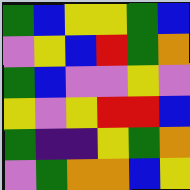[["green", "blue", "yellow", "yellow", "green", "blue"], ["violet", "yellow", "blue", "red", "green", "orange"], ["green", "blue", "violet", "violet", "yellow", "violet"], ["yellow", "violet", "yellow", "red", "red", "blue"], ["green", "indigo", "indigo", "yellow", "green", "orange"], ["violet", "green", "orange", "orange", "blue", "yellow"]]